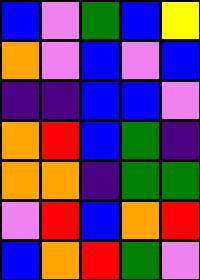[["blue", "violet", "green", "blue", "yellow"], ["orange", "violet", "blue", "violet", "blue"], ["indigo", "indigo", "blue", "blue", "violet"], ["orange", "red", "blue", "green", "indigo"], ["orange", "orange", "indigo", "green", "green"], ["violet", "red", "blue", "orange", "red"], ["blue", "orange", "red", "green", "violet"]]